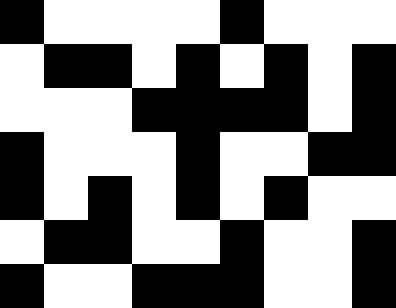[["black", "white", "white", "white", "white", "black", "white", "white", "white"], ["white", "black", "black", "white", "black", "white", "black", "white", "black"], ["white", "white", "white", "black", "black", "black", "black", "white", "black"], ["black", "white", "white", "white", "black", "white", "white", "black", "black"], ["black", "white", "black", "white", "black", "white", "black", "white", "white"], ["white", "black", "black", "white", "white", "black", "white", "white", "black"], ["black", "white", "white", "black", "black", "black", "white", "white", "black"]]